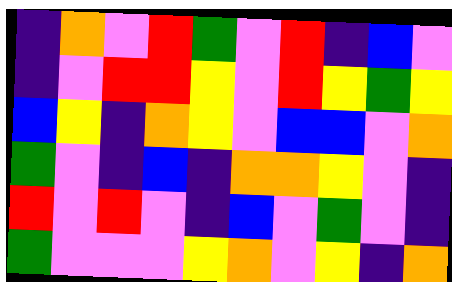[["indigo", "orange", "violet", "red", "green", "violet", "red", "indigo", "blue", "violet"], ["indigo", "violet", "red", "red", "yellow", "violet", "red", "yellow", "green", "yellow"], ["blue", "yellow", "indigo", "orange", "yellow", "violet", "blue", "blue", "violet", "orange"], ["green", "violet", "indigo", "blue", "indigo", "orange", "orange", "yellow", "violet", "indigo"], ["red", "violet", "red", "violet", "indigo", "blue", "violet", "green", "violet", "indigo"], ["green", "violet", "violet", "violet", "yellow", "orange", "violet", "yellow", "indigo", "orange"]]